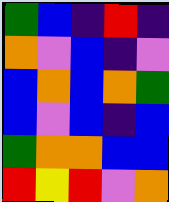[["green", "blue", "indigo", "red", "indigo"], ["orange", "violet", "blue", "indigo", "violet"], ["blue", "orange", "blue", "orange", "green"], ["blue", "violet", "blue", "indigo", "blue"], ["green", "orange", "orange", "blue", "blue"], ["red", "yellow", "red", "violet", "orange"]]